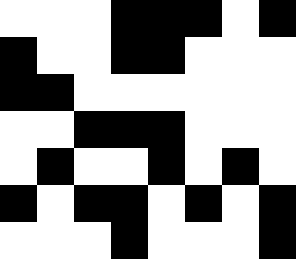[["white", "white", "white", "black", "black", "black", "white", "black"], ["black", "white", "white", "black", "black", "white", "white", "white"], ["black", "black", "white", "white", "white", "white", "white", "white"], ["white", "white", "black", "black", "black", "white", "white", "white"], ["white", "black", "white", "white", "black", "white", "black", "white"], ["black", "white", "black", "black", "white", "black", "white", "black"], ["white", "white", "white", "black", "white", "white", "white", "black"]]